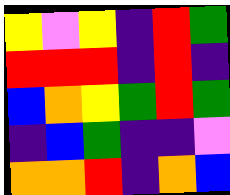[["yellow", "violet", "yellow", "indigo", "red", "green"], ["red", "red", "red", "indigo", "red", "indigo"], ["blue", "orange", "yellow", "green", "red", "green"], ["indigo", "blue", "green", "indigo", "indigo", "violet"], ["orange", "orange", "red", "indigo", "orange", "blue"]]